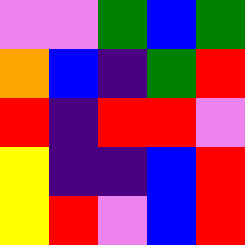[["violet", "violet", "green", "blue", "green"], ["orange", "blue", "indigo", "green", "red"], ["red", "indigo", "red", "red", "violet"], ["yellow", "indigo", "indigo", "blue", "red"], ["yellow", "red", "violet", "blue", "red"]]